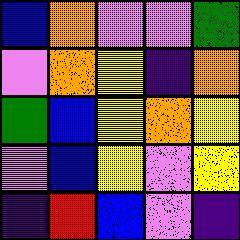[["blue", "orange", "violet", "violet", "green"], ["violet", "orange", "yellow", "indigo", "orange"], ["green", "blue", "yellow", "orange", "yellow"], ["violet", "blue", "yellow", "violet", "yellow"], ["indigo", "red", "blue", "violet", "indigo"]]